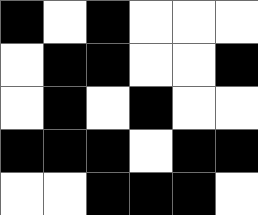[["black", "white", "black", "white", "white", "white"], ["white", "black", "black", "white", "white", "black"], ["white", "black", "white", "black", "white", "white"], ["black", "black", "black", "white", "black", "black"], ["white", "white", "black", "black", "black", "white"]]